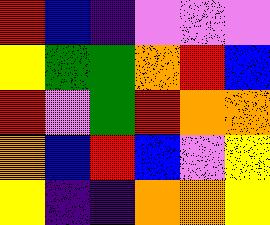[["red", "blue", "indigo", "violet", "violet", "violet"], ["yellow", "green", "green", "orange", "red", "blue"], ["red", "violet", "green", "red", "orange", "orange"], ["orange", "blue", "red", "blue", "violet", "yellow"], ["yellow", "indigo", "indigo", "orange", "orange", "yellow"]]